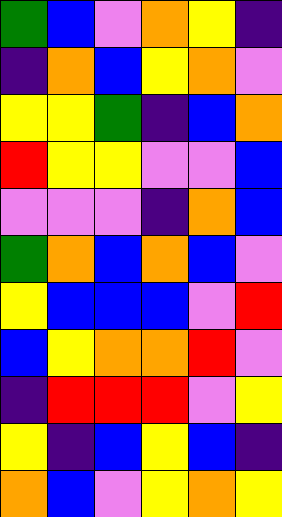[["green", "blue", "violet", "orange", "yellow", "indigo"], ["indigo", "orange", "blue", "yellow", "orange", "violet"], ["yellow", "yellow", "green", "indigo", "blue", "orange"], ["red", "yellow", "yellow", "violet", "violet", "blue"], ["violet", "violet", "violet", "indigo", "orange", "blue"], ["green", "orange", "blue", "orange", "blue", "violet"], ["yellow", "blue", "blue", "blue", "violet", "red"], ["blue", "yellow", "orange", "orange", "red", "violet"], ["indigo", "red", "red", "red", "violet", "yellow"], ["yellow", "indigo", "blue", "yellow", "blue", "indigo"], ["orange", "blue", "violet", "yellow", "orange", "yellow"]]